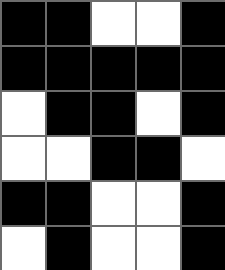[["black", "black", "white", "white", "black"], ["black", "black", "black", "black", "black"], ["white", "black", "black", "white", "black"], ["white", "white", "black", "black", "white"], ["black", "black", "white", "white", "black"], ["white", "black", "white", "white", "black"]]